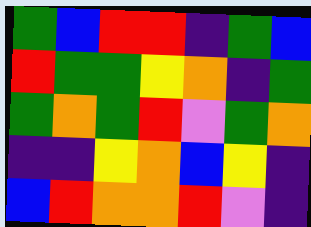[["green", "blue", "red", "red", "indigo", "green", "blue"], ["red", "green", "green", "yellow", "orange", "indigo", "green"], ["green", "orange", "green", "red", "violet", "green", "orange"], ["indigo", "indigo", "yellow", "orange", "blue", "yellow", "indigo"], ["blue", "red", "orange", "orange", "red", "violet", "indigo"]]